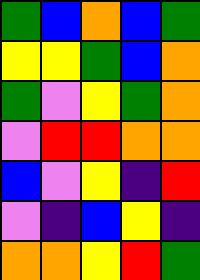[["green", "blue", "orange", "blue", "green"], ["yellow", "yellow", "green", "blue", "orange"], ["green", "violet", "yellow", "green", "orange"], ["violet", "red", "red", "orange", "orange"], ["blue", "violet", "yellow", "indigo", "red"], ["violet", "indigo", "blue", "yellow", "indigo"], ["orange", "orange", "yellow", "red", "green"]]